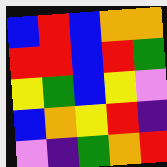[["blue", "red", "blue", "orange", "orange"], ["red", "red", "blue", "red", "green"], ["yellow", "green", "blue", "yellow", "violet"], ["blue", "orange", "yellow", "red", "indigo"], ["violet", "indigo", "green", "orange", "red"]]